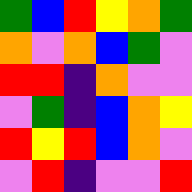[["green", "blue", "red", "yellow", "orange", "green"], ["orange", "violet", "orange", "blue", "green", "violet"], ["red", "red", "indigo", "orange", "violet", "violet"], ["violet", "green", "indigo", "blue", "orange", "yellow"], ["red", "yellow", "red", "blue", "orange", "violet"], ["violet", "red", "indigo", "violet", "violet", "red"]]